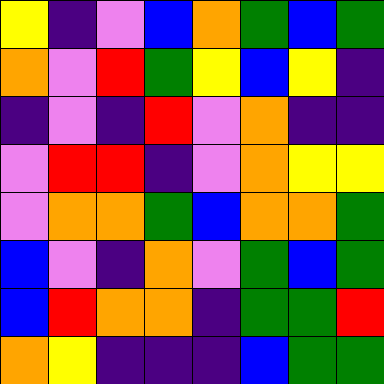[["yellow", "indigo", "violet", "blue", "orange", "green", "blue", "green"], ["orange", "violet", "red", "green", "yellow", "blue", "yellow", "indigo"], ["indigo", "violet", "indigo", "red", "violet", "orange", "indigo", "indigo"], ["violet", "red", "red", "indigo", "violet", "orange", "yellow", "yellow"], ["violet", "orange", "orange", "green", "blue", "orange", "orange", "green"], ["blue", "violet", "indigo", "orange", "violet", "green", "blue", "green"], ["blue", "red", "orange", "orange", "indigo", "green", "green", "red"], ["orange", "yellow", "indigo", "indigo", "indigo", "blue", "green", "green"]]